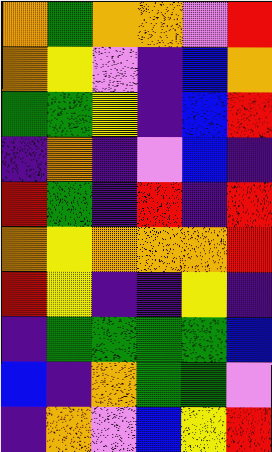[["orange", "green", "orange", "orange", "violet", "red"], ["orange", "yellow", "violet", "indigo", "blue", "orange"], ["green", "green", "yellow", "indigo", "blue", "red"], ["indigo", "orange", "indigo", "violet", "blue", "indigo"], ["red", "green", "indigo", "red", "indigo", "red"], ["orange", "yellow", "orange", "orange", "orange", "red"], ["red", "yellow", "indigo", "indigo", "yellow", "indigo"], ["indigo", "green", "green", "green", "green", "blue"], ["blue", "indigo", "orange", "green", "green", "violet"], ["indigo", "orange", "violet", "blue", "yellow", "red"]]